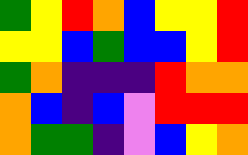[["green", "yellow", "red", "orange", "blue", "yellow", "yellow", "red"], ["yellow", "yellow", "blue", "green", "blue", "blue", "yellow", "red"], ["green", "orange", "indigo", "indigo", "indigo", "red", "orange", "orange"], ["orange", "blue", "indigo", "blue", "violet", "red", "red", "red"], ["orange", "green", "green", "indigo", "violet", "blue", "yellow", "orange"]]